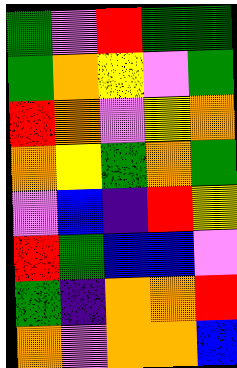[["green", "violet", "red", "green", "green"], ["green", "orange", "yellow", "violet", "green"], ["red", "orange", "violet", "yellow", "orange"], ["orange", "yellow", "green", "orange", "green"], ["violet", "blue", "indigo", "red", "yellow"], ["red", "green", "blue", "blue", "violet"], ["green", "indigo", "orange", "orange", "red"], ["orange", "violet", "orange", "orange", "blue"]]